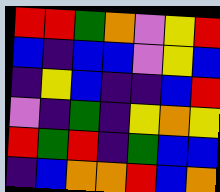[["red", "red", "green", "orange", "violet", "yellow", "red"], ["blue", "indigo", "blue", "blue", "violet", "yellow", "blue"], ["indigo", "yellow", "blue", "indigo", "indigo", "blue", "red"], ["violet", "indigo", "green", "indigo", "yellow", "orange", "yellow"], ["red", "green", "red", "indigo", "green", "blue", "blue"], ["indigo", "blue", "orange", "orange", "red", "blue", "orange"]]